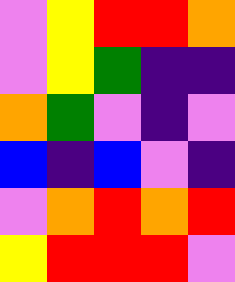[["violet", "yellow", "red", "red", "orange"], ["violet", "yellow", "green", "indigo", "indigo"], ["orange", "green", "violet", "indigo", "violet"], ["blue", "indigo", "blue", "violet", "indigo"], ["violet", "orange", "red", "orange", "red"], ["yellow", "red", "red", "red", "violet"]]